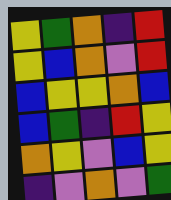[["yellow", "green", "orange", "indigo", "red"], ["yellow", "blue", "orange", "violet", "red"], ["blue", "yellow", "yellow", "orange", "blue"], ["blue", "green", "indigo", "red", "yellow"], ["orange", "yellow", "violet", "blue", "yellow"], ["indigo", "violet", "orange", "violet", "green"]]